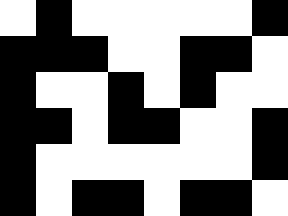[["white", "black", "white", "white", "white", "white", "white", "black"], ["black", "black", "black", "white", "white", "black", "black", "white"], ["black", "white", "white", "black", "white", "black", "white", "white"], ["black", "black", "white", "black", "black", "white", "white", "black"], ["black", "white", "white", "white", "white", "white", "white", "black"], ["black", "white", "black", "black", "white", "black", "black", "white"]]